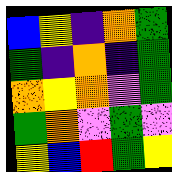[["blue", "yellow", "indigo", "orange", "green"], ["green", "indigo", "orange", "indigo", "green"], ["orange", "yellow", "orange", "violet", "green"], ["green", "orange", "violet", "green", "violet"], ["yellow", "blue", "red", "green", "yellow"]]